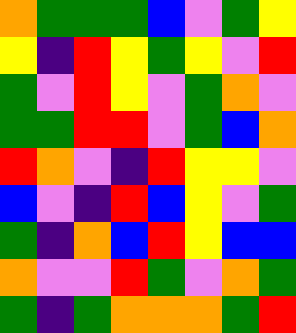[["orange", "green", "green", "green", "blue", "violet", "green", "yellow"], ["yellow", "indigo", "red", "yellow", "green", "yellow", "violet", "red"], ["green", "violet", "red", "yellow", "violet", "green", "orange", "violet"], ["green", "green", "red", "red", "violet", "green", "blue", "orange"], ["red", "orange", "violet", "indigo", "red", "yellow", "yellow", "violet"], ["blue", "violet", "indigo", "red", "blue", "yellow", "violet", "green"], ["green", "indigo", "orange", "blue", "red", "yellow", "blue", "blue"], ["orange", "violet", "violet", "red", "green", "violet", "orange", "green"], ["green", "indigo", "green", "orange", "orange", "orange", "green", "red"]]